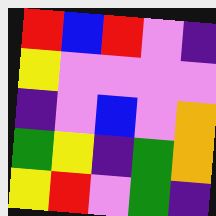[["red", "blue", "red", "violet", "indigo"], ["yellow", "violet", "violet", "violet", "violet"], ["indigo", "violet", "blue", "violet", "orange"], ["green", "yellow", "indigo", "green", "orange"], ["yellow", "red", "violet", "green", "indigo"]]